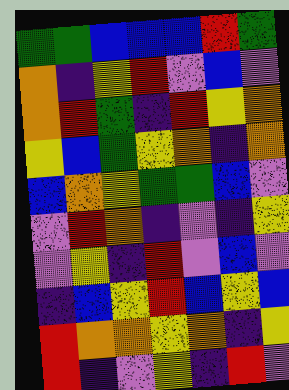[["green", "green", "blue", "blue", "blue", "red", "green"], ["orange", "indigo", "yellow", "red", "violet", "blue", "violet"], ["orange", "red", "green", "indigo", "red", "yellow", "orange"], ["yellow", "blue", "green", "yellow", "orange", "indigo", "orange"], ["blue", "orange", "yellow", "green", "green", "blue", "violet"], ["violet", "red", "orange", "indigo", "violet", "indigo", "yellow"], ["violet", "yellow", "indigo", "red", "violet", "blue", "violet"], ["indigo", "blue", "yellow", "red", "blue", "yellow", "blue"], ["red", "orange", "orange", "yellow", "orange", "indigo", "yellow"], ["red", "indigo", "violet", "yellow", "indigo", "red", "violet"]]